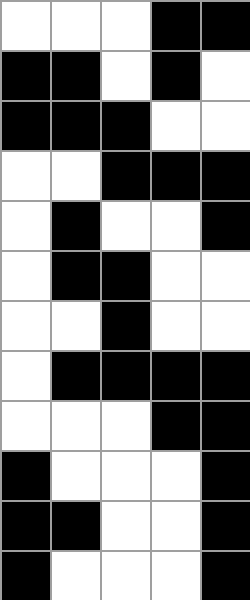[["white", "white", "white", "black", "black"], ["black", "black", "white", "black", "white"], ["black", "black", "black", "white", "white"], ["white", "white", "black", "black", "black"], ["white", "black", "white", "white", "black"], ["white", "black", "black", "white", "white"], ["white", "white", "black", "white", "white"], ["white", "black", "black", "black", "black"], ["white", "white", "white", "black", "black"], ["black", "white", "white", "white", "black"], ["black", "black", "white", "white", "black"], ["black", "white", "white", "white", "black"]]